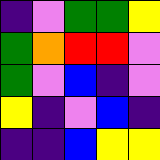[["indigo", "violet", "green", "green", "yellow"], ["green", "orange", "red", "red", "violet"], ["green", "violet", "blue", "indigo", "violet"], ["yellow", "indigo", "violet", "blue", "indigo"], ["indigo", "indigo", "blue", "yellow", "yellow"]]